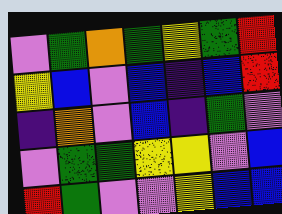[["violet", "green", "orange", "green", "yellow", "green", "red"], ["yellow", "blue", "violet", "blue", "indigo", "blue", "red"], ["indigo", "orange", "violet", "blue", "indigo", "green", "violet"], ["violet", "green", "green", "yellow", "yellow", "violet", "blue"], ["red", "green", "violet", "violet", "yellow", "blue", "blue"]]